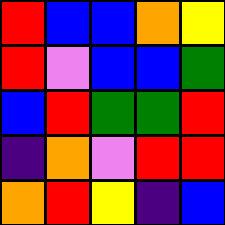[["red", "blue", "blue", "orange", "yellow"], ["red", "violet", "blue", "blue", "green"], ["blue", "red", "green", "green", "red"], ["indigo", "orange", "violet", "red", "red"], ["orange", "red", "yellow", "indigo", "blue"]]